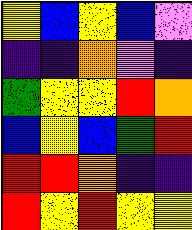[["yellow", "blue", "yellow", "blue", "violet"], ["indigo", "indigo", "orange", "violet", "indigo"], ["green", "yellow", "yellow", "red", "orange"], ["blue", "yellow", "blue", "green", "red"], ["red", "red", "orange", "indigo", "indigo"], ["red", "yellow", "red", "yellow", "yellow"]]